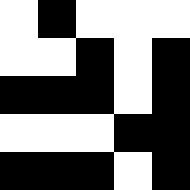[["white", "black", "white", "white", "white"], ["white", "white", "black", "white", "black"], ["black", "black", "black", "white", "black"], ["white", "white", "white", "black", "black"], ["black", "black", "black", "white", "black"]]